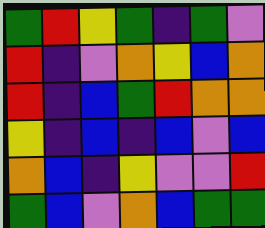[["green", "red", "yellow", "green", "indigo", "green", "violet"], ["red", "indigo", "violet", "orange", "yellow", "blue", "orange"], ["red", "indigo", "blue", "green", "red", "orange", "orange"], ["yellow", "indigo", "blue", "indigo", "blue", "violet", "blue"], ["orange", "blue", "indigo", "yellow", "violet", "violet", "red"], ["green", "blue", "violet", "orange", "blue", "green", "green"]]